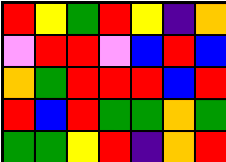[["red", "yellow", "green", "red", "yellow", "indigo", "orange"], ["violet", "red", "red", "violet", "blue", "red", "blue"], ["orange", "green", "red", "red", "red", "blue", "red"], ["red", "blue", "red", "green", "green", "orange", "green"], ["green", "green", "yellow", "red", "indigo", "orange", "red"]]